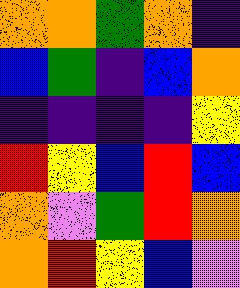[["orange", "orange", "green", "orange", "indigo"], ["blue", "green", "indigo", "blue", "orange"], ["indigo", "indigo", "indigo", "indigo", "yellow"], ["red", "yellow", "blue", "red", "blue"], ["orange", "violet", "green", "red", "orange"], ["orange", "red", "yellow", "blue", "violet"]]